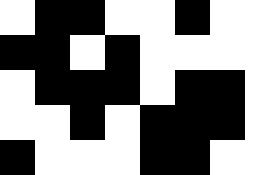[["white", "black", "black", "white", "white", "black", "white", "white"], ["black", "black", "white", "black", "white", "white", "white", "white"], ["white", "black", "black", "black", "white", "black", "black", "white"], ["white", "white", "black", "white", "black", "black", "black", "white"], ["black", "white", "white", "white", "black", "black", "white", "white"]]